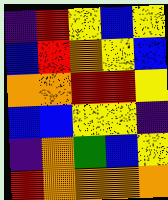[["indigo", "red", "yellow", "blue", "yellow"], ["blue", "red", "orange", "yellow", "blue"], ["orange", "orange", "red", "red", "yellow"], ["blue", "blue", "yellow", "yellow", "indigo"], ["indigo", "orange", "green", "blue", "yellow"], ["red", "orange", "orange", "orange", "orange"]]